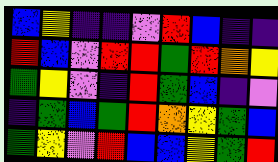[["blue", "yellow", "indigo", "indigo", "violet", "red", "blue", "indigo", "indigo"], ["red", "blue", "violet", "red", "red", "green", "red", "orange", "yellow"], ["green", "yellow", "violet", "indigo", "red", "green", "blue", "indigo", "violet"], ["indigo", "green", "blue", "green", "red", "orange", "yellow", "green", "blue"], ["green", "yellow", "violet", "red", "blue", "blue", "yellow", "green", "red"]]